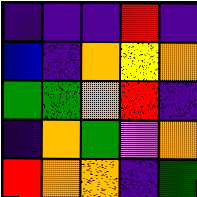[["indigo", "indigo", "indigo", "red", "indigo"], ["blue", "indigo", "orange", "yellow", "orange"], ["green", "green", "orange", "red", "indigo"], ["indigo", "orange", "green", "violet", "orange"], ["red", "orange", "orange", "indigo", "green"]]